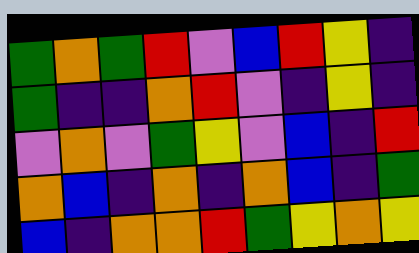[["green", "orange", "green", "red", "violet", "blue", "red", "yellow", "indigo"], ["green", "indigo", "indigo", "orange", "red", "violet", "indigo", "yellow", "indigo"], ["violet", "orange", "violet", "green", "yellow", "violet", "blue", "indigo", "red"], ["orange", "blue", "indigo", "orange", "indigo", "orange", "blue", "indigo", "green"], ["blue", "indigo", "orange", "orange", "red", "green", "yellow", "orange", "yellow"]]